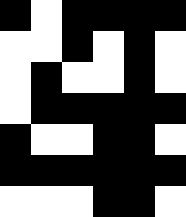[["black", "white", "black", "black", "black", "black"], ["white", "white", "black", "white", "black", "white"], ["white", "black", "white", "white", "black", "white"], ["white", "black", "black", "black", "black", "black"], ["black", "white", "white", "black", "black", "white"], ["black", "black", "black", "black", "black", "black"], ["white", "white", "white", "black", "black", "white"]]